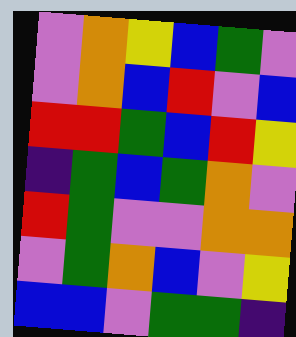[["violet", "orange", "yellow", "blue", "green", "violet"], ["violet", "orange", "blue", "red", "violet", "blue"], ["red", "red", "green", "blue", "red", "yellow"], ["indigo", "green", "blue", "green", "orange", "violet"], ["red", "green", "violet", "violet", "orange", "orange"], ["violet", "green", "orange", "blue", "violet", "yellow"], ["blue", "blue", "violet", "green", "green", "indigo"]]